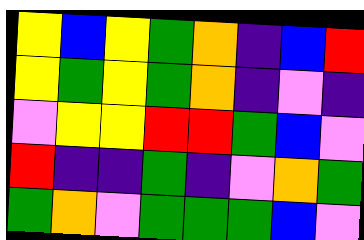[["yellow", "blue", "yellow", "green", "orange", "indigo", "blue", "red"], ["yellow", "green", "yellow", "green", "orange", "indigo", "violet", "indigo"], ["violet", "yellow", "yellow", "red", "red", "green", "blue", "violet"], ["red", "indigo", "indigo", "green", "indigo", "violet", "orange", "green"], ["green", "orange", "violet", "green", "green", "green", "blue", "violet"]]